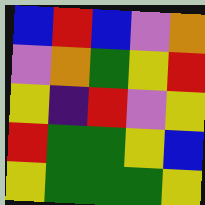[["blue", "red", "blue", "violet", "orange"], ["violet", "orange", "green", "yellow", "red"], ["yellow", "indigo", "red", "violet", "yellow"], ["red", "green", "green", "yellow", "blue"], ["yellow", "green", "green", "green", "yellow"]]